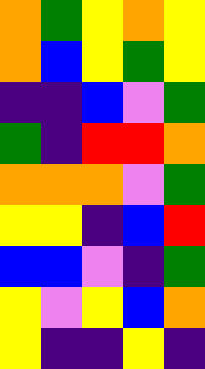[["orange", "green", "yellow", "orange", "yellow"], ["orange", "blue", "yellow", "green", "yellow"], ["indigo", "indigo", "blue", "violet", "green"], ["green", "indigo", "red", "red", "orange"], ["orange", "orange", "orange", "violet", "green"], ["yellow", "yellow", "indigo", "blue", "red"], ["blue", "blue", "violet", "indigo", "green"], ["yellow", "violet", "yellow", "blue", "orange"], ["yellow", "indigo", "indigo", "yellow", "indigo"]]